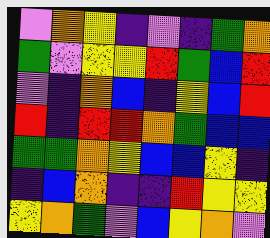[["violet", "orange", "yellow", "indigo", "violet", "indigo", "green", "orange"], ["green", "violet", "yellow", "yellow", "red", "green", "blue", "red"], ["violet", "indigo", "orange", "blue", "indigo", "yellow", "blue", "red"], ["red", "indigo", "red", "red", "orange", "green", "blue", "blue"], ["green", "green", "orange", "yellow", "blue", "blue", "yellow", "indigo"], ["indigo", "blue", "orange", "indigo", "indigo", "red", "yellow", "yellow"], ["yellow", "orange", "green", "violet", "blue", "yellow", "orange", "violet"]]